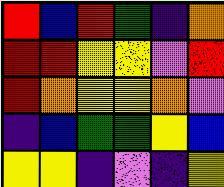[["red", "blue", "red", "green", "indigo", "orange"], ["red", "red", "yellow", "yellow", "violet", "red"], ["red", "orange", "yellow", "yellow", "orange", "violet"], ["indigo", "blue", "green", "green", "yellow", "blue"], ["yellow", "yellow", "indigo", "violet", "indigo", "yellow"]]